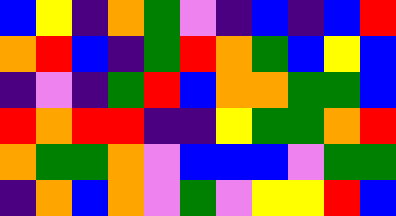[["blue", "yellow", "indigo", "orange", "green", "violet", "indigo", "blue", "indigo", "blue", "red"], ["orange", "red", "blue", "indigo", "green", "red", "orange", "green", "blue", "yellow", "blue"], ["indigo", "violet", "indigo", "green", "red", "blue", "orange", "orange", "green", "green", "blue"], ["red", "orange", "red", "red", "indigo", "indigo", "yellow", "green", "green", "orange", "red"], ["orange", "green", "green", "orange", "violet", "blue", "blue", "blue", "violet", "green", "green"], ["indigo", "orange", "blue", "orange", "violet", "green", "violet", "yellow", "yellow", "red", "blue"]]